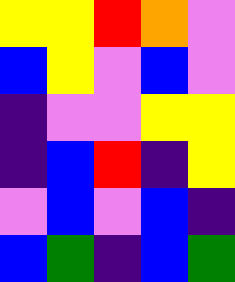[["yellow", "yellow", "red", "orange", "violet"], ["blue", "yellow", "violet", "blue", "violet"], ["indigo", "violet", "violet", "yellow", "yellow"], ["indigo", "blue", "red", "indigo", "yellow"], ["violet", "blue", "violet", "blue", "indigo"], ["blue", "green", "indigo", "blue", "green"]]